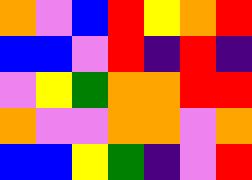[["orange", "violet", "blue", "red", "yellow", "orange", "red"], ["blue", "blue", "violet", "red", "indigo", "red", "indigo"], ["violet", "yellow", "green", "orange", "orange", "red", "red"], ["orange", "violet", "violet", "orange", "orange", "violet", "orange"], ["blue", "blue", "yellow", "green", "indigo", "violet", "red"]]